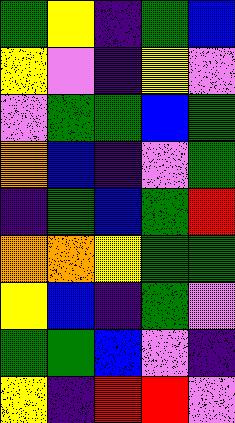[["green", "yellow", "indigo", "green", "blue"], ["yellow", "violet", "indigo", "yellow", "violet"], ["violet", "green", "green", "blue", "green"], ["orange", "blue", "indigo", "violet", "green"], ["indigo", "green", "blue", "green", "red"], ["orange", "orange", "yellow", "green", "green"], ["yellow", "blue", "indigo", "green", "violet"], ["green", "green", "blue", "violet", "indigo"], ["yellow", "indigo", "red", "red", "violet"]]